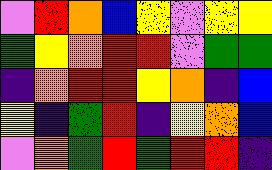[["violet", "red", "orange", "blue", "yellow", "violet", "yellow", "yellow"], ["green", "yellow", "orange", "red", "red", "violet", "green", "green"], ["indigo", "orange", "red", "red", "yellow", "orange", "indigo", "blue"], ["yellow", "indigo", "green", "red", "indigo", "yellow", "orange", "blue"], ["violet", "orange", "green", "red", "green", "red", "red", "indigo"]]